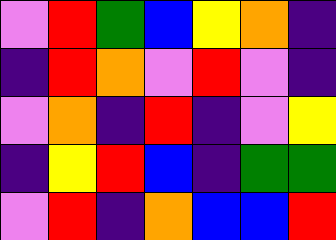[["violet", "red", "green", "blue", "yellow", "orange", "indigo"], ["indigo", "red", "orange", "violet", "red", "violet", "indigo"], ["violet", "orange", "indigo", "red", "indigo", "violet", "yellow"], ["indigo", "yellow", "red", "blue", "indigo", "green", "green"], ["violet", "red", "indigo", "orange", "blue", "blue", "red"]]